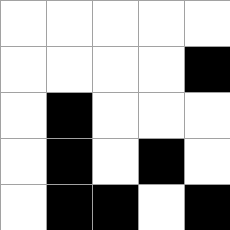[["white", "white", "white", "white", "white"], ["white", "white", "white", "white", "black"], ["white", "black", "white", "white", "white"], ["white", "black", "white", "black", "white"], ["white", "black", "black", "white", "black"]]